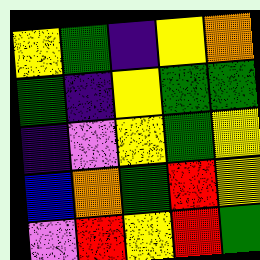[["yellow", "green", "indigo", "yellow", "orange"], ["green", "indigo", "yellow", "green", "green"], ["indigo", "violet", "yellow", "green", "yellow"], ["blue", "orange", "green", "red", "yellow"], ["violet", "red", "yellow", "red", "green"]]